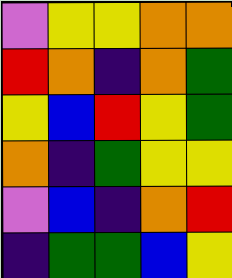[["violet", "yellow", "yellow", "orange", "orange"], ["red", "orange", "indigo", "orange", "green"], ["yellow", "blue", "red", "yellow", "green"], ["orange", "indigo", "green", "yellow", "yellow"], ["violet", "blue", "indigo", "orange", "red"], ["indigo", "green", "green", "blue", "yellow"]]